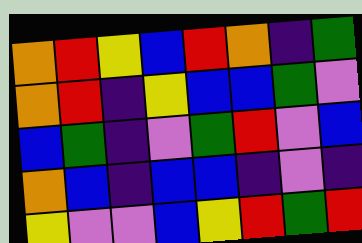[["orange", "red", "yellow", "blue", "red", "orange", "indigo", "green"], ["orange", "red", "indigo", "yellow", "blue", "blue", "green", "violet"], ["blue", "green", "indigo", "violet", "green", "red", "violet", "blue"], ["orange", "blue", "indigo", "blue", "blue", "indigo", "violet", "indigo"], ["yellow", "violet", "violet", "blue", "yellow", "red", "green", "red"]]